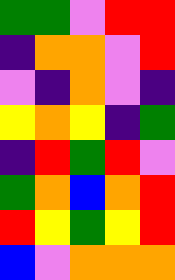[["green", "green", "violet", "red", "red"], ["indigo", "orange", "orange", "violet", "red"], ["violet", "indigo", "orange", "violet", "indigo"], ["yellow", "orange", "yellow", "indigo", "green"], ["indigo", "red", "green", "red", "violet"], ["green", "orange", "blue", "orange", "red"], ["red", "yellow", "green", "yellow", "red"], ["blue", "violet", "orange", "orange", "orange"]]